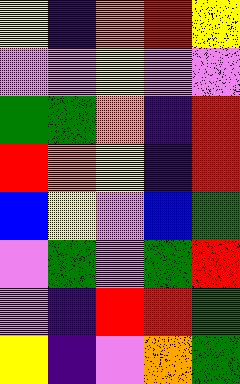[["yellow", "indigo", "orange", "red", "yellow"], ["violet", "violet", "yellow", "violet", "violet"], ["green", "green", "orange", "indigo", "red"], ["red", "orange", "yellow", "indigo", "red"], ["blue", "yellow", "violet", "blue", "green"], ["violet", "green", "violet", "green", "red"], ["violet", "indigo", "red", "red", "green"], ["yellow", "indigo", "violet", "orange", "green"]]